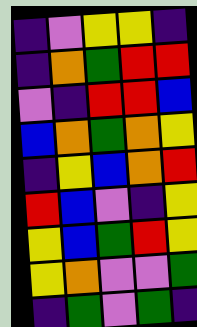[["indigo", "violet", "yellow", "yellow", "indigo"], ["indigo", "orange", "green", "red", "red"], ["violet", "indigo", "red", "red", "blue"], ["blue", "orange", "green", "orange", "yellow"], ["indigo", "yellow", "blue", "orange", "red"], ["red", "blue", "violet", "indigo", "yellow"], ["yellow", "blue", "green", "red", "yellow"], ["yellow", "orange", "violet", "violet", "green"], ["indigo", "green", "violet", "green", "indigo"]]